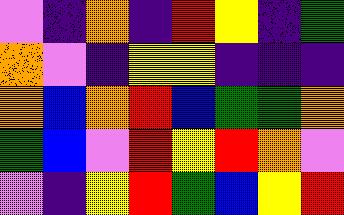[["violet", "indigo", "orange", "indigo", "red", "yellow", "indigo", "green"], ["orange", "violet", "indigo", "yellow", "yellow", "indigo", "indigo", "indigo"], ["orange", "blue", "orange", "red", "blue", "green", "green", "orange"], ["green", "blue", "violet", "red", "yellow", "red", "orange", "violet"], ["violet", "indigo", "yellow", "red", "green", "blue", "yellow", "red"]]